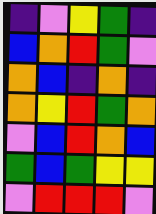[["indigo", "violet", "yellow", "green", "indigo"], ["blue", "orange", "red", "green", "violet"], ["orange", "blue", "indigo", "orange", "indigo"], ["orange", "yellow", "red", "green", "orange"], ["violet", "blue", "red", "orange", "blue"], ["green", "blue", "green", "yellow", "yellow"], ["violet", "red", "red", "red", "violet"]]